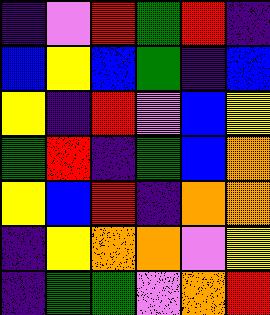[["indigo", "violet", "red", "green", "red", "indigo"], ["blue", "yellow", "blue", "green", "indigo", "blue"], ["yellow", "indigo", "red", "violet", "blue", "yellow"], ["green", "red", "indigo", "green", "blue", "orange"], ["yellow", "blue", "red", "indigo", "orange", "orange"], ["indigo", "yellow", "orange", "orange", "violet", "yellow"], ["indigo", "green", "green", "violet", "orange", "red"]]